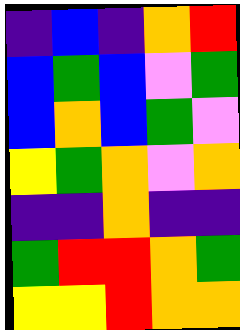[["indigo", "blue", "indigo", "orange", "red"], ["blue", "green", "blue", "violet", "green"], ["blue", "orange", "blue", "green", "violet"], ["yellow", "green", "orange", "violet", "orange"], ["indigo", "indigo", "orange", "indigo", "indigo"], ["green", "red", "red", "orange", "green"], ["yellow", "yellow", "red", "orange", "orange"]]